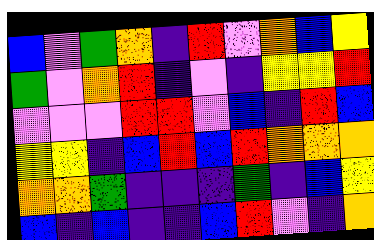[["blue", "violet", "green", "orange", "indigo", "red", "violet", "orange", "blue", "yellow"], ["green", "violet", "orange", "red", "indigo", "violet", "indigo", "yellow", "yellow", "red"], ["violet", "violet", "violet", "red", "red", "violet", "blue", "indigo", "red", "blue"], ["yellow", "yellow", "indigo", "blue", "red", "blue", "red", "orange", "orange", "orange"], ["orange", "orange", "green", "indigo", "indigo", "indigo", "green", "indigo", "blue", "yellow"], ["blue", "indigo", "blue", "indigo", "indigo", "blue", "red", "violet", "indigo", "orange"]]